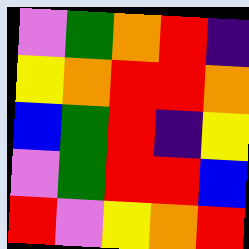[["violet", "green", "orange", "red", "indigo"], ["yellow", "orange", "red", "red", "orange"], ["blue", "green", "red", "indigo", "yellow"], ["violet", "green", "red", "red", "blue"], ["red", "violet", "yellow", "orange", "red"]]